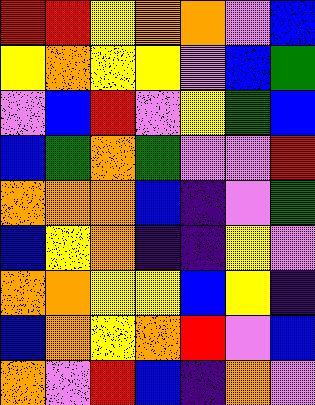[["red", "red", "yellow", "orange", "orange", "violet", "blue"], ["yellow", "orange", "yellow", "yellow", "violet", "blue", "green"], ["violet", "blue", "red", "violet", "yellow", "green", "blue"], ["blue", "green", "orange", "green", "violet", "violet", "red"], ["orange", "orange", "orange", "blue", "indigo", "violet", "green"], ["blue", "yellow", "orange", "indigo", "indigo", "yellow", "violet"], ["orange", "orange", "yellow", "yellow", "blue", "yellow", "indigo"], ["blue", "orange", "yellow", "orange", "red", "violet", "blue"], ["orange", "violet", "red", "blue", "indigo", "orange", "violet"]]